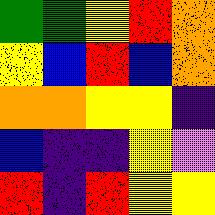[["green", "green", "yellow", "red", "orange"], ["yellow", "blue", "red", "blue", "orange"], ["orange", "orange", "yellow", "yellow", "indigo"], ["blue", "indigo", "indigo", "yellow", "violet"], ["red", "indigo", "red", "yellow", "yellow"]]